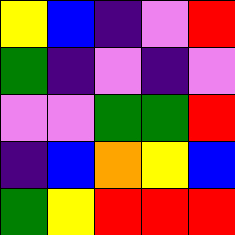[["yellow", "blue", "indigo", "violet", "red"], ["green", "indigo", "violet", "indigo", "violet"], ["violet", "violet", "green", "green", "red"], ["indigo", "blue", "orange", "yellow", "blue"], ["green", "yellow", "red", "red", "red"]]